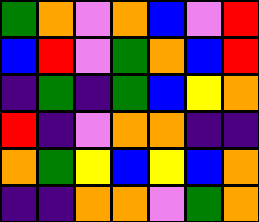[["green", "orange", "violet", "orange", "blue", "violet", "red"], ["blue", "red", "violet", "green", "orange", "blue", "red"], ["indigo", "green", "indigo", "green", "blue", "yellow", "orange"], ["red", "indigo", "violet", "orange", "orange", "indigo", "indigo"], ["orange", "green", "yellow", "blue", "yellow", "blue", "orange"], ["indigo", "indigo", "orange", "orange", "violet", "green", "orange"]]